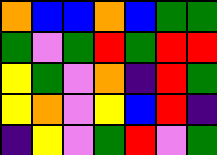[["orange", "blue", "blue", "orange", "blue", "green", "green"], ["green", "violet", "green", "red", "green", "red", "red"], ["yellow", "green", "violet", "orange", "indigo", "red", "green"], ["yellow", "orange", "violet", "yellow", "blue", "red", "indigo"], ["indigo", "yellow", "violet", "green", "red", "violet", "green"]]